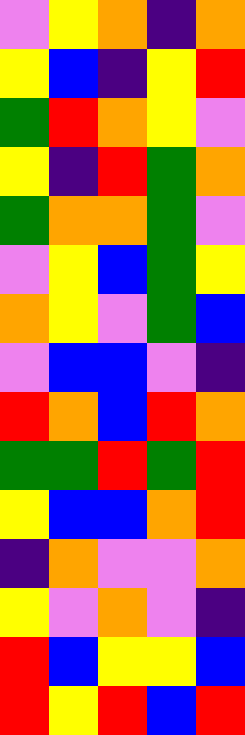[["violet", "yellow", "orange", "indigo", "orange"], ["yellow", "blue", "indigo", "yellow", "red"], ["green", "red", "orange", "yellow", "violet"], ["yellow", "indigo", "red", "green", "orange"], ["green", "orange", "orange", "green", "violet"], ["violet", "yellow", "blue", "green", "yellow"], ["orange", "yellow", "violet", "green", "blue"], ["violet", "blue", "blue", "violet", "indigo"], ["red", "orange", "blue", "red", "orange"], ["green", "green", "red", "green", "red"], ["yellow", "blue", "blue", "orange", "red"], ["indigo", "orange", "violet", "violet", "orange"], ["yellow", "violet", "orange", "violet", "indigo"], ["red", "blue", "yellow", "yellow", "blue"], ["red", "yellow", "red", "blue", "red"]]